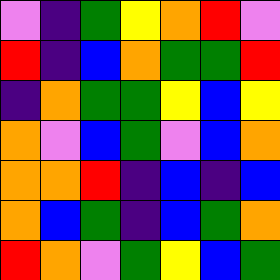[["violet", "indigo", "green", "yellow", "orange", "red", "violet"], ["red", "indigo", "blue", "orange", "green", "green", "red"], ["indigo", "orange", "green", "green", "yellow", "blue", "yellow"], ["orange", "violet", "blue", "green", "violet", "blue", "orange"], ["orange", "orange", "red", "indigo", "blue", "indigo", "blue"], ["orange", "blue", "green", "indigo", "blue", "green", "orange"], ["red", "orange", "violet", "green", "yellow", "blue", "green"]]